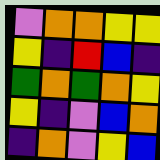[["violet", "orange", "orange", "yellow", "yellow"], ["yellow", "indigo", "red", "blue", "indigo"], ["green", "orange", "green", "orange", "yellow"], ["yellow", "indigo", "violet", "blue", "orange"], ["indigo", "orange", "violet", "yellow", "blue"]]